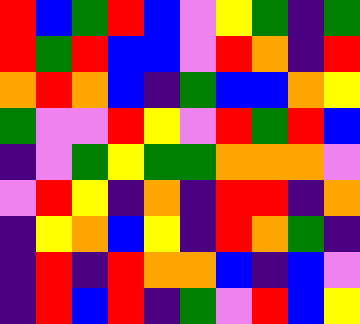[["red", "blue", "green", "red", "blue", "violet", "yellow", "green", "indigo", "green"], ["red", "green", "red", "blue", "blue", "violet", "red", "orange", "indigo", "red"], ["orange", "red", "orange", "blue", "indigo", "green", "blue", "blue", "orange", "yellow"], ["green", "violet", "violet", "red", "yellow", "violet", "red", "green", "red", "blue"], ["indigo", "violet", "green", "yellow", "green", "green", "orange", "orange", "orange", "violet"], ["violet", "red", "yellow", "indigo", "orange", "indigo", "red", "red", "indigo", "orange"], ["indigo", "yellow", "orange", "blue", "yellow", "indigo", "red", "orange", "green", "indigo"], ["indigo", "red", "indigo", "red", "orange", "orange", "blue", "indigo", "blue", "violet"], ["indigo", "red", "blue", "red", "indigo", "green", "violet", "red", "blue", "yellow"]]